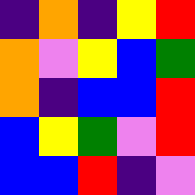[["indigo", "orange", "indigo", "yellow", "red"], ["orange", "violet", "yellow", "blue", "green"], ["orange", "indigo", "blue", "blue", "red"], ["blue", "yellow", "green", "violet", "red"], ["blue", "blue", "red", "indigo", "violet"]]